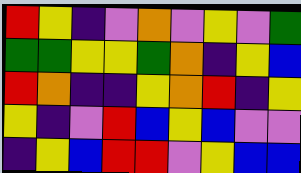[["red", "yellow", "indigo", "violet", "orange", "violet", "yellow", "violet", "green"], ["green", "green", "yellow", "yellow", "green", "orange", "indigo", "yellow", "blue"], ["red", "orange", "indigo", "indigo", "yellow", "orange", "red", "indigo", "yellow"], ["yellow", "indigo", "violet", "red", "blue", "yellow", "blue", "violet", "violet"], ["indigo", "yellow", "blue", "red", "red", "violet", "yellow", "blue", "blue"]]